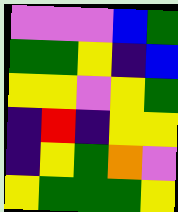[["violet", "violet", "violet", "blue", "green"], ["green", "green", "yellow", "indigo", "blue"], ["yellow", "yellow", "violet", "yellow", "green"], ["indigo", "red", "indigo", "yellow", "yellow"], ["indigo", "yellow", "green", "orange", "violet"], ["yellow", "green", "green", "green", "yellow"]]